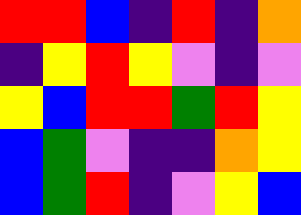[["red", "red", "blue", "indigo", "red", "indigo", "orange"], ["indigo", "yellow", "red", "yellow", "violet", "indigo", "violet"], ["yellow", "blue", "red", "red", "green", "red", "yellow"], ["blue", "green", "violet", "indigo", "indigo", "orange", "yellow"], ["blue", "green", "red", "indigo", "violet", "yellow", "blue"]]